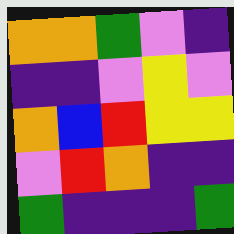[["orange", "orange", "green", "violet", "indigo"], ["indigo", "indigo", "violet", "yellow", "violet"], ["orange", "blue", "red", "yellow", "yellow"], ["violet", "red", "orange", "indigo", "indigo"], ["green", "indigo", "indigo", "indigo", "green"]]